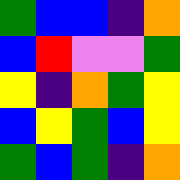[["green", "blue", "blue", "indigo", "orange"], ["blue", "red", "violet", "violet", "green"], ["yellow", "indigo", "orange", "green", "yellow"], ["blue", "yellow", "green", "blue", "yellow"], ["green", "blue", "green", "indigo", "orange"]]